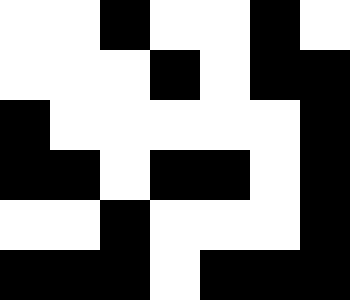[["white", "white", "black", "white", "white", "black", "white"], ["white", "white", "white", "black", "white", "black", "black"], ["black", "white", "white", "white", "white", "white", "black"], ["black", "black", "white", "black", "black", "white", "black"], ["white", "white", "black", "white", "white", "white", "black"], ["black", "black", "black", "white", "black", "black", "black"]]